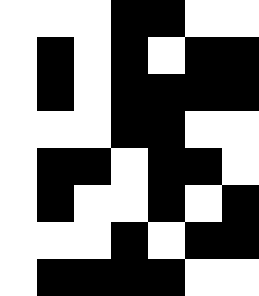[["white", "white", "white", "black", "black", "white", "white"], ["white", "black", "white", "black", "white", "black", "black"], ["white", "black", "white", "black", "black", "black", "black"], ["white", "white", "white", "black", "black", "white", "white"], ["white", "black", "black", "white", "black", "black", "white"], ["white", "black", "white", "white", "black", "white", "black"], ["white", "white", "white", "black", "white", "black", "black"], ["white", "black", "black", "black", "black", "white", "white"]]